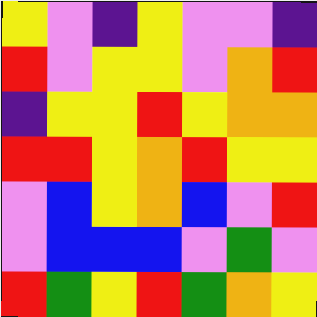[["yellow", "violet", "indigo", "yellow", "violet", "violet", "indigo"], ["red", "violet", "yellow", "yellow", "violet", "orange", "red"], ["indigo", "yellow", "yellow", "red", "yellow", "orange", "orange"], ["red", "red", "yellow", "orange", "red", "yellow", "yellow"], ["violet", "blue", "yellow", "orange", "blue", "violet", "red"], ["violet", "blue", "blue", "blue", "violet", "green", "violet"], ["red", "green", "yellow", "red", "green", "orange", "yellow"]]